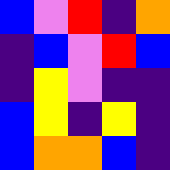[["blue", "violet", "red", "indigo", "orange"], ["indigo", "blue", "violet", "red", "blue"], ["indigo", "yellow", "violet", "indigo", "indigo"], ["blue", "yellow", "indigo", "yellow", "indigo"], ["blue", "orange", "orange", "blue", "indigo"]]